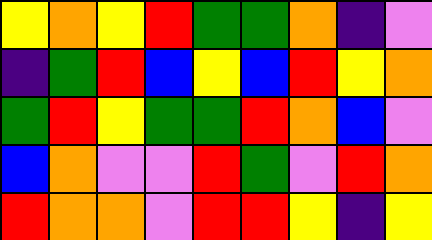[["yellow", "orange", "yellow", "red", "green", "green", "orange", "indigo", "violet"], ["indigo", "green", "red", "blue", "yellow", "blue", "red", "yellow", "orange"], ["green", "red", "yellow", "green", "green", "red", "orange", "blue", "violet"], ["blue", "orange", "violet", "violet", "red", "green", "violet", "red", "orange"], ["red", "orange", "orange", "violet", "red", "red", "yellow", "indigo", "yellow"]]